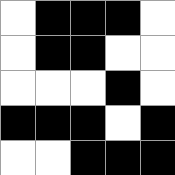[["white", "black", "black", "black", "white"], ["white", "black", "black", "white", "white"], ["white", "white", "white", "black", "white"], ["black", "black", "black", "white", "black"], ["white", "white", "black", "black", "black"]]